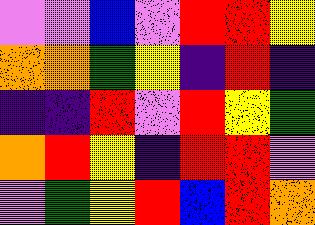[["violet", "violet", "blue", "violet", "red", "red", "yellow"], ["orange", "orange", "green", "yellow", "indigo", "red", "indigo"], ["indigo", "indigo", "red", "violet", "red", "yellow", "green"], ["orange", "red", "yellow", "indigo", "red", "red", "violet"], ["violet", "green", "yellow", "red", "blue", "red", "orange"]]